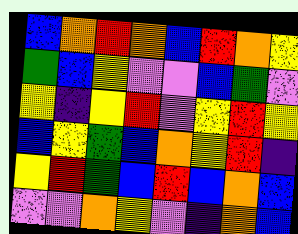[["blue", "orange", "red", "orange", "blue", "red", "orange", "yellow"], ["green", "blue", "yellow", "violet", "violet", "blue", "green", "violet"], ["yellow", "indigo", "yellow", "red", "violet", "yellow", "red", "yellow"], ["blue", "yellow", "green", "blue", "orange", "yellow", "red", "indigo"], ["yellow", "red", "green", "blue", "red", "blue", "orange", "blue"], ["violet", "violet", "orange", "yellow", "violet", "indigo", "orange", "blue"]]